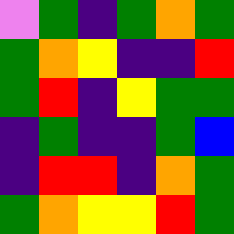[["violet", "green", "indigo", "green", "orange", "green"], ["green", "orange", "yellow", "indigo", "indigo", "red"], ["green", "red", "indigo", "yellow", "green", "green"], ["indigo", "green", "indigo", "indigo", "green", "blue"], ["indigo", "red", "red", "indigo", "orange", "green"], ["green", "orange", "yellow", "yellow", "red", "green"]]